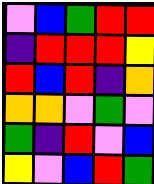[["violet", "blue", "green", "red", "red"], ["indigo", "red", "red", "red", "yellow"], ["red", "blue", "red", "indigo", "orange"], ["orange", "orange", "violet", "green", "violet"], ["green", "indigo", "red", "violet", "blue"], ["yellow", "violet", "blue", "red", "green"]]